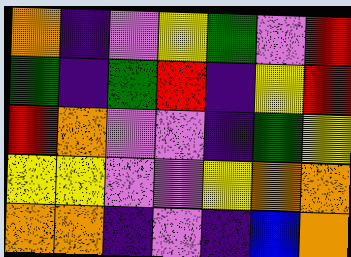[["orange", "indigo", "violet", "yellow", "green", "violet", "red"], ["green", "indigo", "green", "red", "indigo", "yellow", "red"], ["red", "orange", "violet", "violet", "indigo", "green", "yellow"], ["yellow", "yellow", "violet", "violet", "yellow", "orange", "orange"], ["orange", "orange", "indigo", "violet", "indigo", "blue", "orange"]]